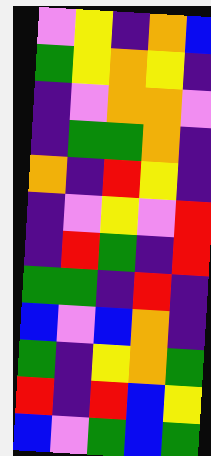[["violet", "yellow", "indigo", "orange", "blue"], ["green", "yellow", "orange", "yellow", "indigo"], ["indigo", "violet", "orange", "orange", "violet"], ["indigo", "green", "green", "orange", "indigo"], ["orange", "indigo", "red", "yellow", "indigo"], ["indigo", "violet", "yellow", "violet", "red"], ["indigo", "red", "green", "indigo", "red"], ["green", "green", "indigo", "red", "indigo"], ["blue", "violet", "blue", "orange", "indigo"], ["green", "indigo", "yellow", "orange", "green"], ["red", "indigo", "red", "blue", "yellow"], ["blue", "violet", "green", "blue", "green"]]